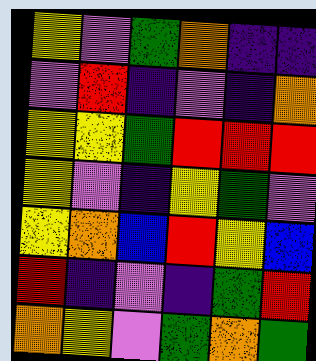[["yellow", "violet", "green", "orange", "indigo", "indigo"], ["violet", "red", "indigo", "violet", "indigo", "orange"], ["yellow", "yellow", "green", "red", "red", "red"], ["yellow", "violet", "indigo", "yellow", "green", "violet"], ["yellow", "orange", "blue", "red", "yellow", "blue"], ["red", "indigo", "violet", "indigo", "green", "red"], ["orange", "yellow", "violet", "green", "orange", "green"]]